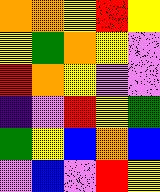[["orange", "orange", "yellow", "red", "yellow"], ["yellow", "green", "orange", "yellow", "violet"], ["red", "orange", "yellow", "violet", "violet"], ["indigo", "violet", "red", "yellow", "green"], ["green", "yellow", "blue", "orange", "blue"], ["violet", "blue", "violet", "red", "yellow"]]